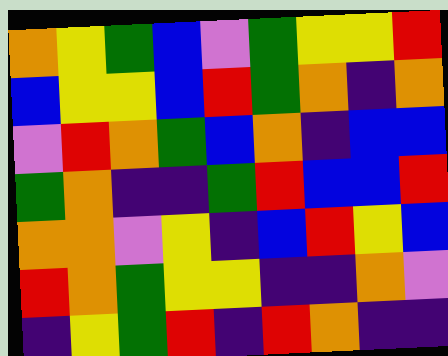[["orange", "yellow", "green", "blue", "violet", "green", "yellow", "yellow", "red"], ["blue", "yellow", "yellow", "blue", "red", "green", "orange", "indigo", "orange"], ["violet", "red", "orange", "green", "blue", "orange", "indigo", "blue", "blue"], ["green", "orange", "indigo", "indigo", "green", "red", "blue", "blue", "red"], ["orange", "orange", "violet", "yellow", "indigo", "blue", "red", "yellow", "blue"], ["red", "orange", "green", "yellow", "yellow", "indigo", "indigo", "orange", "violet"], ["indigo", "yellow", "green", "red", "indigo", "red", "orange", "indigo", "indigo"]]